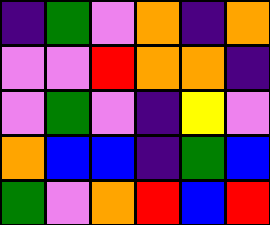[["indigo", "green", "violet", "orange", "indigo", "orange"], ["violet", "violet", "red", "orange", "orange", "indigo"], ["violet", "green", "violet", "indigo", "yellow", "violet"], ["orange", "blue", "blue", "indigo", "green", "blue"], ["green", "violet", "orange", "red", "blue", "red"]]